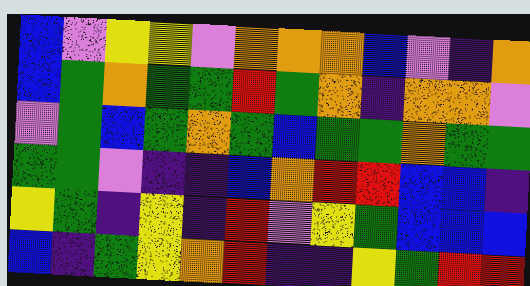[["blue", "violet", "yellow", "yellow", "violet", "orange", "orange", "orange", "blue", "violet", "indigo", "orange"], ["blue", "green", "orange", "green", "green", "red", "green", "orange", "indigo", "orange", "orange", "violet"], ["violet", "green", "blue", "green", "orange", "green", "blue", "green", "green", "orange", "green", "green"], ["green", "green", "violet", "indigo", "indigo", "blue", "orange", "red", "red", "blue", "blue", "indigo"], ["yellow", "green", "indigo", "yellow", "indigo", "red", "violet", "yellow", "green", "blue", "blue", "blue"], ["blue", "indigo", "green", "yellow", "orange", "red", "indigo", "indigo", "yellow", "green", "red", "red"]]